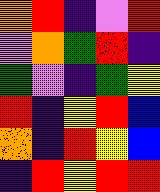[["orange", "red", "indigo", "violet", "red"], ["violet", "orange", "green", "red", "indigo"], ["green", "violet", "indigo", "green", "yellow"], ["red", "indigo", "yellow", "red", "blue"], ["orange", "indigo", "red", "yellow", "blue"], ["indigo", "red", "yellow", "red", "red"]]